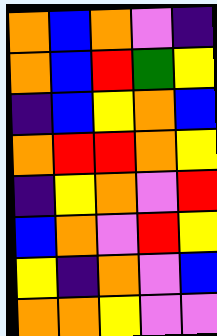[["orange", "blue", "orange", "violet", "indigo"], ["orange", "blue", "red", "green", "yellow"], ["indigo", "blue", "yellow", "orange", "blue"], ["orange", "red", "red", "orange", "yellow"], ["indigo", "yellow", "orange", "violet", "red"], ["blue", "orange", "violet", "red", "yellow"], ["yellow", "indigo", "orange", "violet", "blue"], ["orange", "orange", "yellow", "violet", "violet"]]